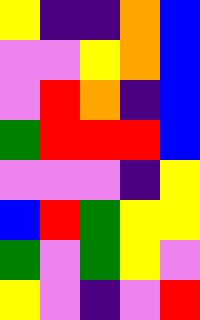[["yellow", "indigo", "indigo", "orange", "blue"], ["violet", "violet", "yellow", "orange", "blue"], ["violet", "red", "orange", "indigo", "blue"], ["green", "red", "red", "red", "blue"], ["violet", "violet", "violet", "indigo", "yellow"], ["blue", "red", "green", "yellow", "yellow"], ["green", "violet", "green", "yellow", "violet"], ["yellow", "violet", "indigo", "violet", "red"]]